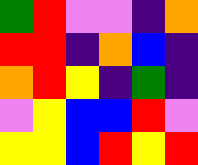[["green", "red", "violet", "violet", "indigo", "orange"], ["red", "red", "indigo", "orange", "blue", "indigo"], ["orange", "red", "yellow", "indigo", "green", "indigo"], ["violet", "yellow", "blue", "blue", "red", "violet"], ["yellow", "yellow", "blue", "red", "yellow", "red"]]